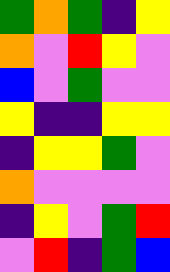[["green", "orange", "green", "indigo", "yellow"], ["orange", "violet", "red", "yellow", "violet"], ["blue", "violet", "green", "violet", "violet"], ["yellow", "indigo", "indigo", "yellow", "yellow"], ["indigo", "yellow", "yellow", "green", "violet"], ["orange", "violet", "violet", "violet", "violet"], ["indigo", "yellow", "violet", "green", "red"], ["violet", "red", "indigo", "green", "blue"]]